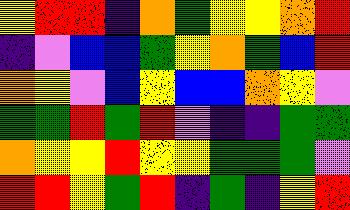[["yellow", "red", "red", "indigo", "orange", "green", "yellow", "yellow", "orange", "red"], ["indigo", "violet", "blue", "blue", "green", "yellow", "orange", "green", "blue", "red"], ["orange", "yellow", "violet", "blue", "yellow", "blue", "blue", "orange", "yellow", "violet"], ["green", "green", "red", "green", "red", "violet", "indigo", "indigo", "green", "green"], ["orange", "yellow", "yellow", "red", "yellow", "yellow", "green", "green", "green", "violet"], ["red", "red", "yellow", "green", "red", "indigo", "green", "indigo", "yellow", "red"]]